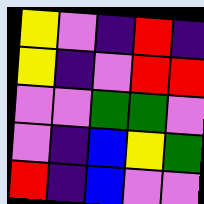[["yellow", "violet", "indigo", "red", "indigo"], ["yellow", "indigo", "violet", "red", "red"], ["violet", "violet", "green", "green", "violet"], ["violet", "indigo", "blue", "yellow", "green"], ["red", "indigo", "blue", "violet", "violet"]]